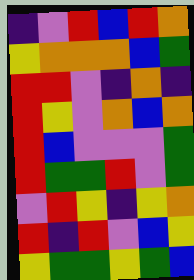[["indigo", "violet", "red", "blue", "red", "orange"], ["yellow", "orange", "orange", "orange", "blue", "green"], ["red", "red", "violet", "indigo", "orange", "indigo"], ["red", "yellow", "violet", "orange", "blue", "orange"], ["red", "blue", "violet", "violet", "violet", "green"], ["red", "green", "green", "red", "violet", "green"], ["violet", "red", "yellow", "indigo", "yellow", "orange"], ["red", "indigo", "red", "violet", "blue", "yellow"], ["yellow", "green", "green", "yellow", "green", "blue"]]